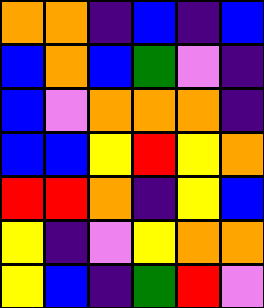[["orange", "orange", "indigo", "blue", "indigo", "blue"], ["blue", "orange", "blue", "green", "violet", "indigo"], ["blue", "violet", "orange", "orange", "orange", "indigo"], ["blue", "blue", "yellow", "red", "yellow", "orange"], ["red", "red", "orange", "indigo", "yellow", "blue"], ["yellow", "indigo", "violet", "yellow", "orange", "orange"], ["yellow", "blue", "indigo", "green", "red", "violet"]]